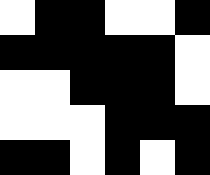[["white", "black", "black", "white", "white", "black"], ["black", "black", "black", "black", "black", "white"], ["white", "white", "black", "black", "black", "white"], ["white", "white", "white", "black", "black", "black"], ["black", "black", "white", "black", "white", "black"]]